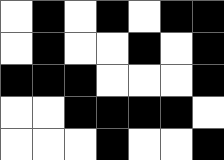[["white", "black", "white", "black", "white", "black", "black"], ["white", "black", "white", "white", "black", "white", "black"], ["black", "black", "black", "white", "white", "white", "black"], ["white", "white", "black", "black", "black", "black", "white"], ["white", "white", "white", "black", "white", "white", "black"]]